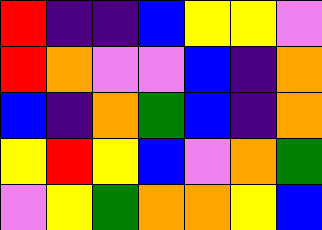[["red", "indigo", "indigo", "blue", "yellow", "yellow", "violet"], ["red", "orange", "violet", "violet", "blue", "indigo", "orange"], ["blue", "indigo", "orange", "green", "blue", "indigo", "orange"], ["yellow", "red", "yellow", "blue", "violet", "orange", "green"], ["violet", "yellow", "green", "orange", "orange", "yellow", "blue"]]